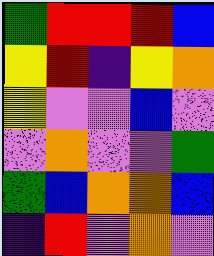[["green", "red", "red", "red", "blue"], ["yellow", "red", "indigo", "yellow", "orange"], ["yellow", "violet", "violet", "blue", "violet"], ["violet", "orange", "violet", "violet", "green"], ["green", "blue", "orange", "orange", "blue"], ["indigo", "red", "violet", "orange", "violet"]]